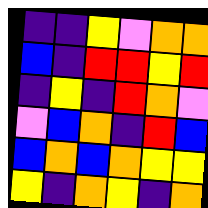[["indigo", "indigo", "yellow", "violet", "orange", "orange"], ["blue", "indigo", "red", "red", "yellow", "red"], ["indigo", "yellow", "indigo", "red", "orange", "violet"], ["violet", "blue", "orange", "indigo", "red", "blue"], ["blue", "orange", "blue", "orange", "yellow", "yellow"], ["yellow", "indigo", "orange", "yellow", "indigo", "orange"]]